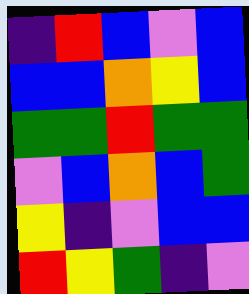[["indigo", "red", "blue", "violet", "blue"], ["blue", "blue", "orange", "yellow", "blue"], ["green", "green", "red", "green", "green"], ["violet", "blue", "orange", "blue", "green"], ["yellow", "indigo", "violet", "blue", "blue"], ["red", "yellow", "green", "indigo", "violet"]]